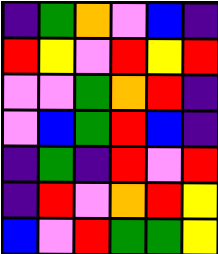[["indigo", "green", "orange", "violet", "blue", "indigo"], ["red", "yellow", "violet", "red", "yellow", "red"], ["violet", "violet", "green", "orange", "red", "indigo"], ["violet", "blue", "green", "red", "blue", "indigo"], ["indigo", "green", "indigo", "red", "violet", "red"], ["indigo", "red", "violet", "orange", "red", "yellow"], ["blue", "violet", "red", "green", "green", "yellow"]]